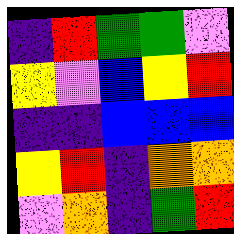[["indigo", "red", "green", "green", "violet"], ["yellow", "violet", "blue", "yellow", "red"], ["indigo", "indigo", "blue", "blue", "blue"], ["yellow", "red", "indigo", "orange", "orange"], ["violet", "orange", "indigo", "green", "red"]]